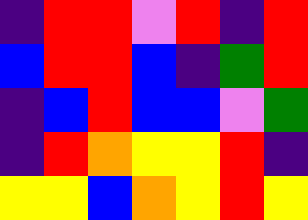[["indigo", "red", "red", "violet", "red", "indigo", "red"], ["blue", "red", "red", "blue", "indigo", "green", "red"], ["indigo", "blue", "red", "blue", "blue", "violet", "green"], ["indigo", "red", "orange", "yellow", "yellow", "red", "indigo"], ["yellow", "yellow", "blue", "orange", "yellow", "red", "yellow"]]